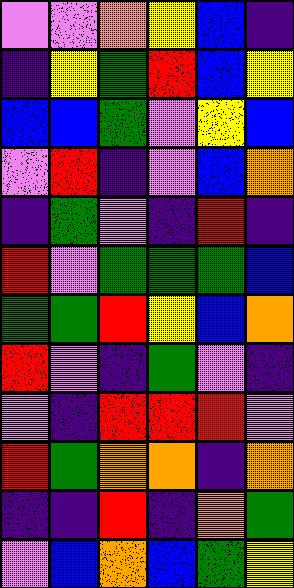[["violet", "violet", "orange", "yellow", "blue", "indigo"], ["indigo", "yellow", "green", "red", "blue", "yellow"], ["blue", "blue", "green", "violet", "yellow", "blue"], ["violet", "red", "indigo", "violet", "blue", "orange"], ["indigo", "green", "violet", "indigo", "red", "indigo"], ["red", "violet", "green", "green", "green", "blue"], ["green", "green", "red", "yellow", "blue", "orange"], ["red", "violet", "indigo", "green", "violet", "indigo"], ["violet", "indigo", "red", "red", "red", "violet"], ["red", "green", "orange", "orange", "indigo", "orange"], ["indigo", "indigo", "red", "indigo", "orange", "green"], ["violet", "blue", "orange", "blue", "green", "yellow"]]